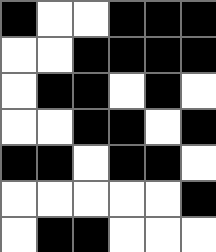[["black", "white", "white", "black", "black", "black"], ["white", "white", "black", "black", "black", "black"], ["white", "black", "black", "white", "black", "white"], ["white", "white", "black", "black", "white", "black"], ["black", "black", "white", "black", "black", "white"], ["white", "white", "white", "white", "white", "black"], ["white", "black", "black", "white", "white", "white"]]